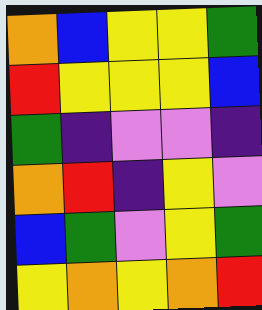[["orange", "blue", "yellow", "yellow", "green"], ["red", "yellow", "yellow", "yellow", "blue"], ["green", "indigo", "violet", "violet", "indigo"], ["orange", "red", "indigo", "yellow", "violet"], ["blue", "green", "violet", "yellow", "green"], ["yellow", "orange", "yellow", "orange", "red"]]